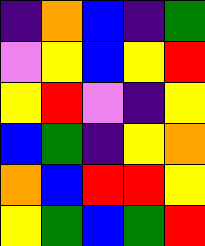[["indigo", "orange", "blue", "indigo", "green"], ["violet", "yellow", "blue", "yellow", "red"], ["yellow", "red", "violet", "indigo", "yellow"], ["blue", "green", "indigo", "yellow", "orange"], ["orange", "blue", "red", "red", "yellow"], ["yellow", "green", "blue", "green", "red"]]